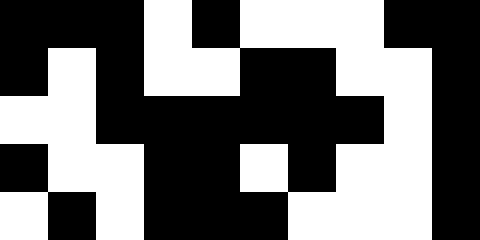[["black", "black", "black", "white", "black", "white", "white", "white", "black", "black"], ["black", "white", "black", "white", "white", "black", "black", "white", "white", "black"], ["white", "white", "black", "black", "black", "black", "black", "black", "white", "black"], ["black", "white", "white", "black", "black", "white", "black", "white", "white", "black"], ["white", "black", "white", "black", "black", "black", "white", "white", "white", "black"]]